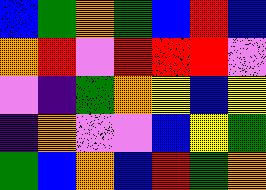[["blue", "green", "orange", "green", "blue", "red", "blue"], ["orange", "red", "violet", "red", "red", "red", "violet"], ["violet", "indigo", "green", "orange", "yellow", "blue", "yellow"], ["indigo", "orange", "violet", "violet", "blue", "yellow", "green"], ["green", "blue", "orange", "blue", "red", "green", "orange"]]